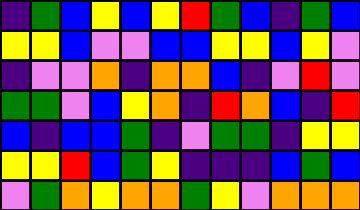[["indigo", "green", "blue", "yellow", "blue", "yellow", "red", "green", "blue", "indigo", "green", "blue"], ["yellow", "yellow", "blue", "violet", "violet", "blue", "blue", "yellow", "yellow", "blue", "yellow", "violet"], ["indigo", "violet", "violet", "orange", "indigo", "orange", "orange", "blue", "indigo", "violet", "red", "violet"], ["green", "green", "violet", "blue", "yellow", "orange", "indigo", "red", "orange", "blue", "indigo", "red"], ["blue", "indigo", "blue", "blue", "green", "indigo", "violet", "green", "green", "indigo", "yellow", "yellow"], ["yellow", "yellow", "red", "blue", "green", "yellow", "indigo", "indigo", "indigo", "blue", "green", "blue"], ["violet", "green", "orange", "yellow", "orange", "orange", "green", "yellow", "violet", "orange", "orange", "orange"]]